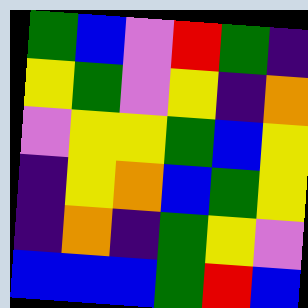[["green", "blue", "violet", "red", "green", "indigo"], ["yellow", "green", "violet", "yellow", "indigo", "orange"], ["violet", "yellow", "yellow", "green", "blue", "yellow"], ["indigo", "yellow", "orange", "blue", "green", "yellow"], ["indigo", "orange", "indigo", "green", "yellow", "violet"], ["blue", "blue", "blue", "green", "red", "blue"]]